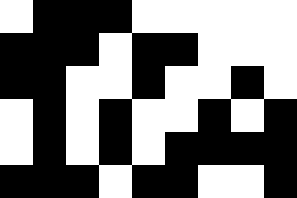[["white", "black", "black", "black", "white", "white", "white", "white", "white"], ["black", "black", "black", "white", "black", "black", "white", "white", "white"], ["black", "black", "white", "white", "black", "white", "white", "black", "white"], ["white", "black", "white", "black", "white", "white", "black", "white", "black"], ["white", "black", "white", "black", "white", "black", "black", "black", "black"], ["black", "black", "black", "white", "black", "black", "white", "white", "black"]]